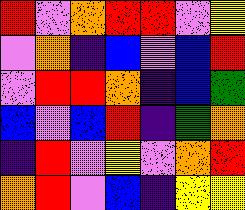[["red", "violet", "orange", "red", "red", "violet", "yellow"], ["violet", "orange", "indigo", "blue", "violet", "blue", "red"], ["violet", "red", "red", "orange", "indigo", "blue", "green"], ["blue", "violet", "blue", "red", "indigo", "green", "orange"], ["indigo", "red", "violet", "yellow", "violet", "orange", "red"], ["orange", "red", "violet", "blue", "indigo", "yellow", "yellow"]]